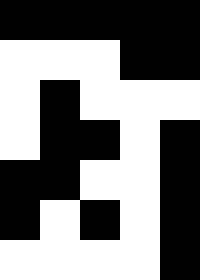[["black", "black", "black", "black", "black"], ["white", "white", "white", "black", "black"], ["white", "black", "white", "white", "white"], ["white", "black", "black", "white", "black"], ["black", "black", "white", "white", "black"], ["black", "white", "black", "white", "black"], ["white", "white", "white", "white", "black"]]